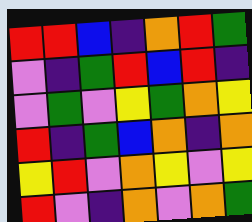[["red", "red", "blue", "indigo", "orange", "red", "green"], ["violet", "indigo", "green", "red", "blue", "red", "indigo"], ["violet", "green", "violet", "yellow", "green", "orange", "yellow"], ["red", "indigo", "green", "blue", "orange", "indigo", "orange"], ["yellow", "red", "violet", "orange", "yellow", "violet", "yellow"], ["red", "violet", "indigo", "orange", "violet", "orange", "green"]]